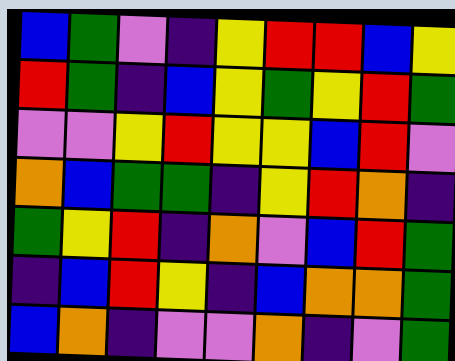[["blue", "green", "violet", "indigo", "yellow", "red", "red", "blue", "yellow"], ["red", "green", "indigo", "blue", "yellow", "green", "yellow", "red", "green"], ["violet", "violet", "yellow", "red", "yellow", "yellow", "blue", "red", "violet"], ["orange", "blue", "green", "green", "indigo", "yellow", "red", "orange", "indigo"], ["green", "yellow", "red", "indigo", "orange", "violet", "blue", "red", "green"], ["indigo", "blue", "red", "yellow", "indigo", "blue", "orange", "orange", "green"], ["blue", "orange", "indigo", "violet", "violet", "orange", "indigo", "violet", "green"]]